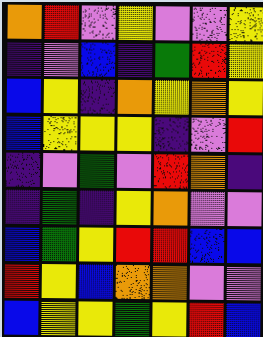[["orange", "red", "violet", "yellow", "violet", "violet", "yellow"], ["indigo", "violet", "blue", "indigo", "green", "red", "yellow"], ["blue", "yellow", "indigo", "orange", "yellow", "orange", "yellow"], ["blue", "yellow", "yellow", "yellow", "indigo", "violet", "red"], ["indigo", "violet", "green", "violet", "red", "orange", "indigo"], ["indigo", "green", "indigo", "yellow", "orange", "violet", "violet"], ["blue", "green", "yellow", "red", "red", "blue", "blue"], ["red", "yellow", "blue", "orange", "orange", "violet", "violet"], ["blue", "yellow", "yellow", "green", "yellow", "red", "blue"]]